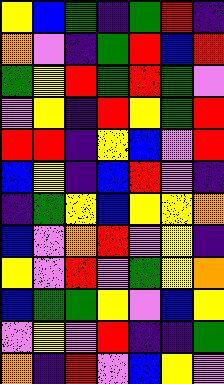[["yellow", "blue", "green", "indigo", "green", "red", "indigo"], ["orange", "violet", "indigo", "green", "red", "blue", "red"], ["green", "yellow", "red", "green", "red", "green", "violet"], ["violet", "yellow", "indigo", "red", "yellow", "green", "red"], ["red", "red", "indigo", "yellow", "blue", "violet", "red"], ["blue", "yellow", "indigo", "blue", "red", "violet", "indigo"], ["indigo", "green", "yellow", "blue", "yellow", "yellow", "orange"], ["blue", "violet", "orange", "red", "violet", "yellow", "indigo"], ["yellow", "violet", "red", "violet", "green", "yellow", "orange"], ["blue", "green", "green", "yellow", "violet", "blue", "yellow"], ["violet", "yellow", "violet", "red", "indigo", "indigo", "green"], ["orange", "indigo", "red", "violet", "blue", "yellow", "violet"]]